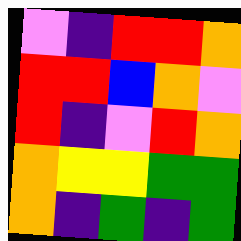[["violet", "indigo", "red", "red", "orange"], ["red", "red", "blue", "orange", "violet"], ["red", "indigo", "violet", "red", "orange"], ["orange", "yellow", "yellow", "green", "green"], ["orange", "indigo", "green", "indigo", "green"]]